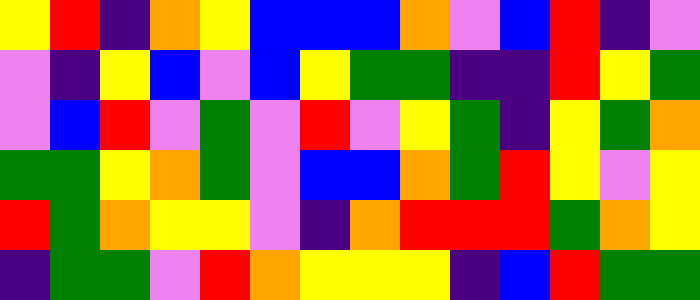[["yellow", "red", "indigo", "orange", "yellow", "blue", "blue", "blue", "orange", "violet", "blue", "red", "indigo", "violet"], ["violet", "indigo", "yellow", "blue", "violet", "blue", "yellow", "green", "green", "indigo", "indigo", "red", "yellow", "green"], ["violet", "blue", "red", "violet", "green", "violet", "red", "violet", "yellow", "green", "indigo", "yellow", "green", "orange"], ["green", "green", "yellow", "orange", "green", "violet", "blue", "blue", "orange", "green", "red", "yellow", "violet", "yellow"], ["red", "green", "orange", "yellow", "yellow", "violet", "indigo", "orange", "red", "red", "red", "green", "orange", "yellow"], ["indigo", "green", "green", "violet", "red", "orange", "yellow", "yellow", "yellow", "indigo", "blue", "red", "green", "green"]]